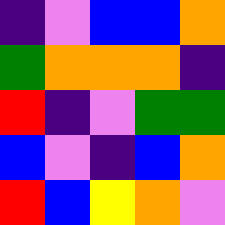[["indigo", "violet", "blue", "blue", "orange"], ["green", "orange", "orange", "orange", "indigo"], ["red", "indigo", "violet", "green", "green"], ["blue", "violet", "indigo", "blue", "orange"], ["red", "blue", "yellow", "orange", "violet"]]